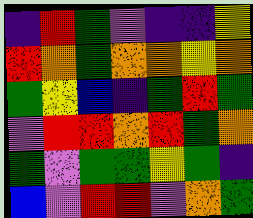[["indigo", "red", "green", "violet", "indigo", "indigo", "yellow"], ["red", "orange", "green", "orange", "orange", "yellow", "orange"], ["green", "yellow", "blue", "indigo", "green", "red", "green"], ["violet", "red", "red", "orange", "red", "green", "orange"], ["green", "violet", "green", "green", "yellow", "green", "indigo"], ["blue", "violet", "red", "red", "violet", "orange", "green"]]